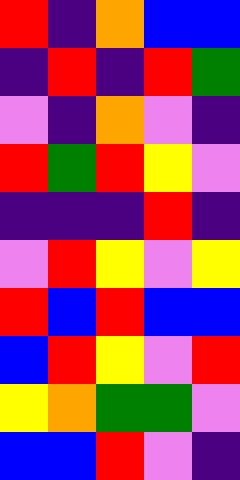[["red", "indigo", "orange", "blue", "blue"], ["indigo", "red", "indigo", "red", "green"], ["violet", "indigo", "orange", "violet", "indigo"], ["red", "green", "red", "yellow", "violet"], ["indigo", "indigo", "indigo", "red", "indigo"], ["violet", "red", "yellow", "violet", "yellow"], ["red", "blue", "red", "blue", "blue"], ["blue", "red", "yellow", "violet", "red"], ["yellow", "orange", "green", "green", "violet"], ["blue", "blue", "red", "violet", "indigo"]]